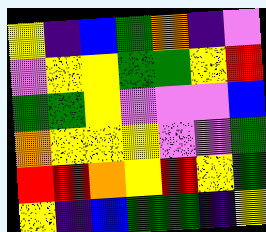[["yellow", "indigo", "blue", "green", "orange", "indigo", "violet"], ["violet", "yellow", "yellow", "green", "green", "yellow", "red"], ["green", "green", "yellow", "violet", "violet", "violet", "blue"], ["orange", "yellow", "yellow", "yellow", "violet", "violet", "green"], ["red", "red", "orange", "yellow", "red", "yellow", "green"], ["yellow", "indigo", "blue", "green", "green", "indigo", "yellow"]]